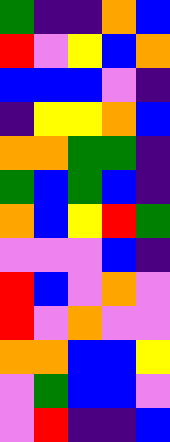[["green", "indigo", "indigo", "orange", "blue"], ["red", "violet", "yellow", "blue", "orange"], ["blue", "blue", "blue", "violet", "indigo"], ["indigo", "yellow", "yellow", "orange", "blue"], ["orange", "orange", "green", "green", "indigo"], ["green", "blue", "green", "blue", "indigo"], ["orange", "blue", "yellow", "red", "green"], ["violet", "violet", "violet", "blue", "indigo"], ["red", "blue", "violet", "orange", "violet"], ["red", "violet", "orange", "violet", "violet"], ["orange", "orange", "blue", "blue", "yellow"], ["violet", "green", "blue", "blue", "violet"], ["violet", "red", "indigo", "indigo", "blue"]]